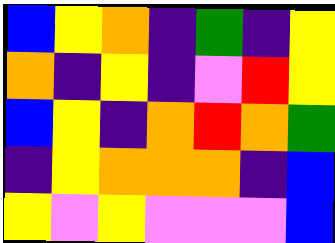[["blue", "yellow", "orange", "indigo", "green", "indigo", "yellow"], ["orange", "indigo", "yellow", "indigo", "violet", "red", "yellow"], ["blue", "yellow", "indigo", "orange", "red", "orange", "green"], ["indigo", "yellow", "orange", "orange", "orange", "indigo", "blue"], ["yellow", "violet", "yellow", "violet", "violet", "violet", "blue"]]